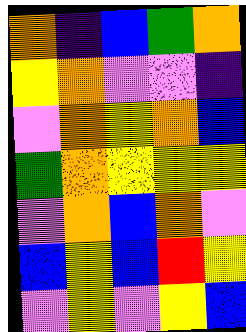[["orange", "indigo", "blue", "green", "orange"], ["yellow", "orange", "violet", "violet", "indigo"], ["violet", "orange", "yellow", "orange", "blue"], ["green", "orange", "yellow", "yellow", "yellow"], ["violet", "orange", "blue", "orange", "violet"], ["blue", "yellow", "blue", "red", "yellow"], ["violet", "yellow", "violet", "yellow", "blue"]]